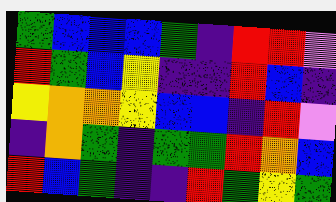[["green", "blue", "blue", "blue", "green", "indigo", "red", "red", "violet"], ["red", "green", "blue", "yellow", "indigo", "indigo", "red", "blue", "indigo"], ["yellow", "orange", "orange", "yellow", "blue", "blue", "indigo", "red", "violet"], ["indigo", "orange", "green", "indigo", "green", "green", "red", "orange", "blue"], ["red", "blue", "green", "indigo", "indigo", "red", "green", "yellow", "green"]]